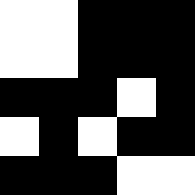[["white", "white", "black", "black", "black"], ["white", "white", "black", "black", "black"], ["black", "black", "black", "white", "black"], ["white", "black", "white", "black", "black"], ["black", "black", "black", "white", "white"]]